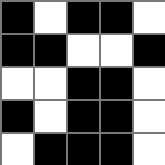[["black", "white", "black", "black", "white"], ["black", "black", "white", "white", "black"], ["white", "white", "black", "black", "white"], ["black", "white", "black", "black", "white"], ["white", "black", "black", "black", "white"]]